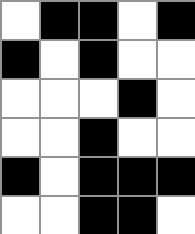[["white", "black", "black", "white", "black"], ["black", "white", "black", "white", "white"], ["white", "white", "white", "black", "white"], ["white", "white", "black", "white", "white"], ["black", "white", "black", "black", "black"], ["white", "white", "black", "black", "white"]]